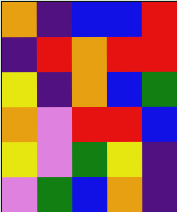[["orange", "indigo", "blue", "blue", "red"], ["indigo", "red", "orange", "red", "red"], ["yellow", "indigo", "orange", "blue", "green"], ["orange", "violet", "red", "red", "blue"], ["yellow", "violet", "green", "yellow", "indigo"], ["violet", "green", "blue", "orange", "indigo"]]